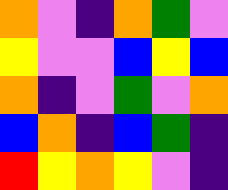[["orange", "violet", "indigo", "orange", "green", "violet"], ["yellow", "violet", "violet", "blue", "yellow", "blue"], ["orange", "indigo", "violet", "green", "violet", "orange"], ["blue", "orange", "indigo", "blue", "green", "indigo"], ["red", "yellow", "orange", "yellow", "violet", "indigo"]]